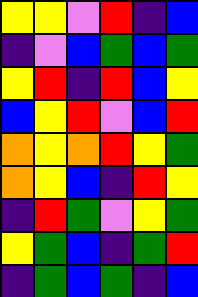[["yellow", "yellow", "violet", "red", "indigo", "blue"], ["indigo", "violet", "blue", "green", "blue", "green"], ["yellow", "red", "indigo", "red", "blue", "yellow"], ["blue", "yellow", "red", "violet", "blue", "red"], ["orange", "yellow", "orange", "red", "yellow", "green"], ["orange", "yellow", "blue", "indigo", "red", "yellow"], ["indigo", "red", "green", "violet", "yellow", "green"], ["yellow", "green", "blue", "indigo", "green", "red"], ["indigo", "green", "blue", "green", "indigo", "blue"]]